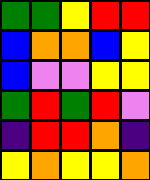[["green", "green", "yellow", "red", "red"], ["blue", "orange", "orange", "blue", "yellow"], ["blue", "violet", "violet", "yellow", "yellow"], ["green", "red", "green", "red", "violet"], ["indigo", "red", "red", "orange", "indigo"], ["yellow", "orange", "yellow", "yellow", "orange"]]